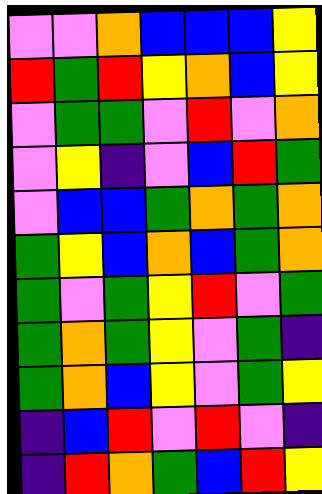[["violet", "violet", "orange", "blue", "blue", "blue", "yellow"], ["red", "green", "red", "yellow", "orange", "blue", "yellow"], ["violet", "green", "green", "violet", "red", "violet", "orange"], ["violet", "yellow", "indigo", "violet", "blue", "red", "green"], ["violet", "blue", "blue", "green", "orange", "green", "orange"], ["green", "yellow", "blue", "orange", "blue", "green", "orange"], ["green", "violet", "green", "yellow", "red", "violet", "green"], ["green", "orange", "green", "yellow", "violet", "green", "indigo"], ["green", "orange", "blue", "yellow", "violet", "green", "yellow"], ["indigo", "blue", "red", "violet", "red", "violet", "indigo"], ["indigo", "red", "orange", "green", "blue", "red", "yellow"]]